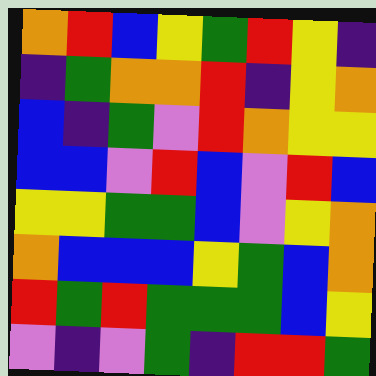[["orange", "red", "blue", "yellow", "green", "red", "yellow", "indigo"], ["indigo", "green", "orange", "orange", "red", "indigo", "yellow", "orange"], ["blue", "indigo", "green", "violet", "red", "orange", "yellow", "yellow"], ["blue", "blue", "violet", "red", "blue", "violet", "red", "blue"], ["yellow", "yellow", "green", "green", "blue", "violet", "yellow", "orange"], ["orange", "blue", "blue", "blue", "yellow", "green", "blue", "orange"], ["red", "green", "red", "green", "green", "green", "blue", "yellow"], ["violet", "indigo", "violet", "green", "indigo", "red", "red", "green"]]